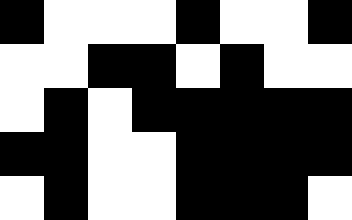[["black", "white", "white", "white", "black", "white", "white", "black"], ["white", "white", "black", "black", "white", "black", "white", "white"], ["white", "black", "white", "black", "black", "black", "black", "black"], ["black", "black", "white", "white", "black", "black", "black", "black"], ["white", "black", "white", "white", "black", "black", "black", "white"]]